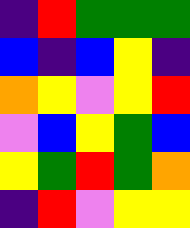[["indigo", "red", "green", "green", "green"], ["blue", "indigo", "blue", "yellow", "indigo"], ["orange", "yellow", "violet", "yellow", "red"], ["violet", "blue", "yellow", "green", "blue"], ["yellow", "green", "red", "green", "orange"], ["indigo", "red", "violet", "yellow", "yellow"]]